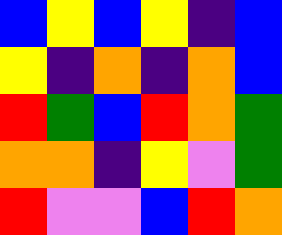[["blue", "yellow", "blue", "yellow", "indigo", "blue"], ["yellow", "indigo", "orange", "indigo", "orange", "blue"], ["red", "green", "blue", "red", "orange", "green"], ["orange", "orange", "indigo", "yellow", "violet", "green"], ["red", "violet", "violet", "blue", "red", "orange"]]